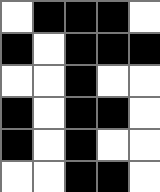[["white", "black", "black", "black", "white"], ["black", "white", "black", "black", "black"], ["white", "white", "black", "white", "white"], ["black", "white", "black", "black", "white"], ["black", "white", "black", "white", "white"], ["white", "white", "black", "black", "white"]]